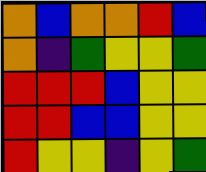[["orange", "blue", "orange", "orange", "red", "blue"], ["orange", "indigo", "green", "yellow", "yellow", "green"], ["red", "red", "red", "blue", "yellow", "yellow"], ["red", "red", "blue", "blue", "yellow", "yellow"], ["red", "yellow", "yellow", "indigo", "yellow", "green"]]